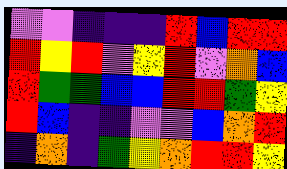[["violet", "violet", "indigo", "indigo", "indigo", "red", "blue", "red", "red"], ["red", "yellow", "red", "violet", "yellow", "red", "violet", "orange", "blue"], ["red", "green", "green", "blue", "blue", "red", "red", "green", "yellow"], ["red", "blue", "indigo", "indigo", "violet", "violet", "blue", "orange", "red"], ["indigo", "orange", "indigo", "green", "yellow", "orange", "red", "red", "yellow"]]